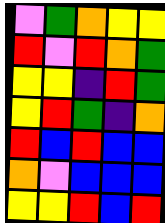[["violet", "green", "orange", "yellow", "yellow"], ["red", "violet", "red", "orange", "green"], ["yellow", "yellow", "indigo", "red", "green"], ["yellow", "red", "green", "indigo", "orange"], ["red", "blue", "red", "blue", "blue"], ["orange", "violet", "blue", "blue", "blue"], ["yellow", "yellow", "red", "blue", "red"]]